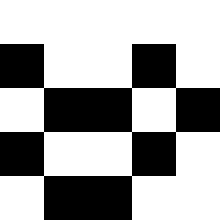[["white", "white", "white", "white", "white"], ["black", "white", "white", "black", "white"], ["white", "black", "black", "white", "black"], ["black", "white", "white", "black", "white"], ["white", "black", "black", "white", "white"]]